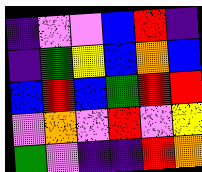[["indigo", "violet", "violet", "blue", "red", "indigo"], ["indigo", "green", "yellow", "blue", "orange", "blue"], ["blue", "red", "blue", "green", "red", "red"], ["violet", "orange", "violet", "red", "violet", "yellow"], ["green", "violet", "indigo", "indigo", "red", "orange"]]